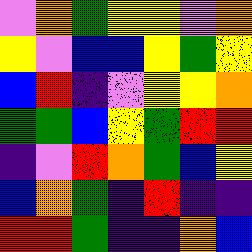[["violet", "orange", "green", "yellow", "yellow", "violet", "orange"], ["yellow", "violet", "blue", "blue", "yellow", "green", "yellow"], ["blue", "red", "indigo", "violet", "yellow", "yellow", "orange"], ["green", "green", "blue", "yellow", "green", "red", "red"], ["indigo", "violet", "red", "orange", "green", "blue", "yellow"], ["blue", "orange", "green", "indigo", "red", "indigo", "indigo"], ["red", "red", "green", "indigo", "indigo", "orange", "blue"]]